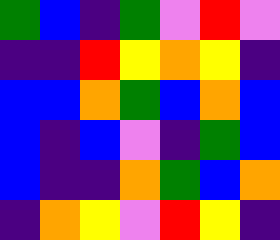[["green", "blue", "indigo", "green", "violet", "red", "violet"], ["indigo", "indigo", "red", "yellow", "orange", "yellow", "indigo"], ["blue", "blue", "orange", "green", "blue", "orange", "blue"], ["blue", "indigo", "blue", "violet", "indigo", "green", "blue"], ["blue", "indigo", "indigo", "orange", "green", "blue", "orange"], ["indigo", "orange", "yellow", "violet", "red", "yellow", "indigo"]]